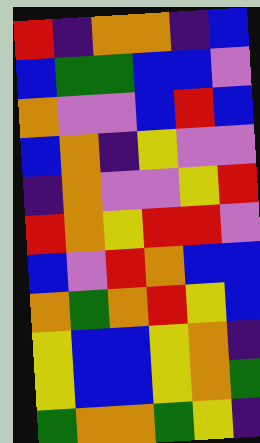[["red", "indigo", "orange", "orange", "indigo", "blue"], ["blue", "green", "green", "blue", "blue", "violet"], ["orange", "violet", "violet", "blue", "red", "blue"], ["blue", "orange", "indigo", "yellow", "violet", "violet"], ["indigo", "orange", "violet", "violet", "yellow", "red"], ["red", "orange", "yellow", "red", "red", "violet"], ["blue", "violet", "red", "orange", "blue", "blue"], ["orange", "green", "orange", "red", "yellow", "blue"], ["yellow", "blue", "blue", "yellow", "orange", "indigo"], ["yellow", "blue", "blue", "yellow", "orange", "green"], ["green", "orange", "orange", "green", "yellow", "indigo"]]